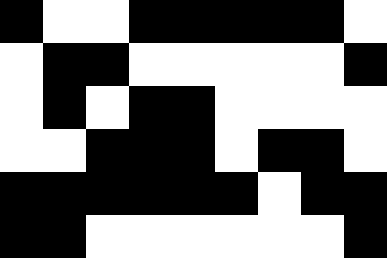[["black", "white", "white", "black", "black", "black", "black", "black", "white"], ["white", "black", "black", "white", "white", "white", "white", "white", "black"], ["white", "black", "white", "black", "black", "white", "white", "white", "white"], ["white", "white", "black", "black", "black", "white", "black", "black", "white"], ["black", "black", "black", "black", "black", "black", "white", "black", "black"], ["black", "black", "white", "white", "white", "white", "white", "white", "black"]]